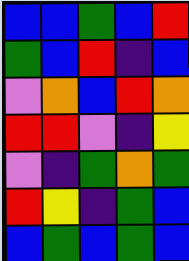[["blue", "blue", "green", "blue", "red"], ["green", "blue", "red", "indigo", "blue"], ["violet", "orange", "blue", "red", "orange"], ["red", "red", "violet", "indigo", "yellow"], ["violet", "indigo", "green", "orange", "green"], ["red", "yellow", "indigo", "green", "blue"], ["blue", "green", "blue", "green", "blue"]]